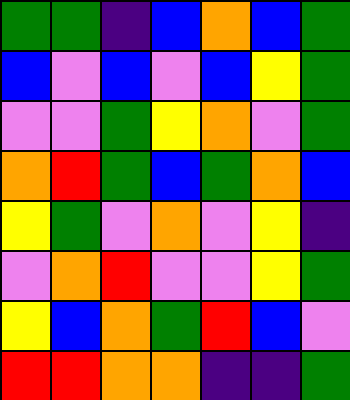[["green", "green", "indigo", "blue", "orange", "blue", "green"], ["blue", "violet", "blue", "violet", "blue", "yellow", "green"], ["violet", "violet", "green", "yellow", "orange", "violet", "green"], ["orange", "red", "green", "blue", "green", "orange", "blue"], ["yellow", "green", "violet", "orange", "violet", "yellow", "indigo"], ["violet", "orange", "red", "violet", "violet", "yellow", "green"], ["yellow", "blue", "orange", "green", "red", "blue", "violet"], ["red", "red", "orange", "orange", "indigo", "indigo", "green"]]